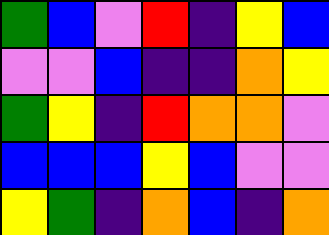[["green", "blue", "violet", "red", "indigo", "yellow", "blue"], ["violet", "violet", "blue", "indigo", "indigo", "orange", "yellow"], ["green", "yellow", "indigo", "red", "orange", "orange", "violet"], ["blue", "blue", "blue", "yellow", "blue", "violet", "violet"], ["yellow", "green", "indigo", "orange", "blue", "indigo", "orange"]]